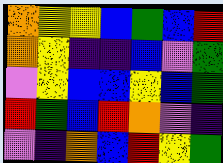[["orange", "yellow", "yellow", "blue", "green", "blue", "red"], ["orange", "yellow", "indigo", "indigo", "blue", "violet", "green"], ["violet", "yellow", "blue", "blue", "yellow", "blue", "green"], ["red", "green", "blue", "red", "orange", "violet", "indigo"], ["violet", "indigo", "orange", "blue", "red", "yellow", "green"]]